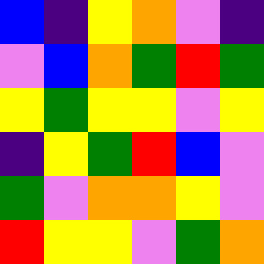[["blue", "indigo", "yellow", "orange", "violet", "indigo"], ["violet", "blue", "orange", "green", "red", "green"], ["yellow", "green", "yellow", "yellow", "violet", "yellow"], ["indigo", "yellow", "green", "red", "blue", "violet"], ["green", "violet", "orange", "orange", "yellow", "violet"], ["red", "yellow", "yellow", "violet", "green", "orange"]]